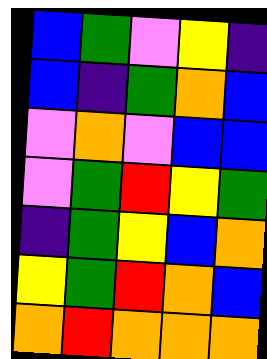[["blue", "green", "violet", "yellow", "indigo"], ["blue", "indigo", "green", "orange", "blue"], ["violet", "orange", "violet", "blue", "blue"], ["violet", "green", "red", "yellow", "green"], ["indigo", "green", "yellow", "blue", "orange"], ["yellow", "green", "red", "orange", "blue"], ["orange", "red", "orange", "orange", "orange"]]